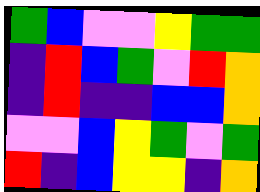[["green", "blue", "violet", "violet", "yellow", "green", "green"], ["indigo", "red", "blue", "green", "violet", "red", "orange"], ["indigo", "red", "indigo", "indigo", "blue", "blue", "orange"], ["violet", "violet", "blue", "yellow", "green", "violet", "green"], ["red", "indigo", "blue", "yellow", "yellow", "indigo", "orange"]]